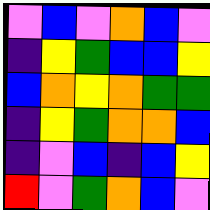[["violet", "blue", "violet", "orange", "blue", "violet"], ["indigo", "yellow", "green", "blue", "blue", "yellow"], ["blue", "orange", "yellow", "orange", "green", "green"], ["indigo", "yellow", "green", "orange", "orange", "blue"], ["indigo", "violet", "blue", "indigo", "blue", "yellow"], ["red", "violet", "green", "orange", "blue", "violet"]]